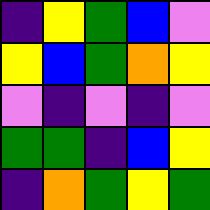[["indigo", "yellow", "green", "blue", "violet"], ["yellow", "blue", "green", "orange", "yellow"], ["violet", "indigo", "violet", "indigo", "violet"], ["green", "green", "indigo", "blue", "yellow"], ["indigo", "orange", "green", "yellow", "green"]]